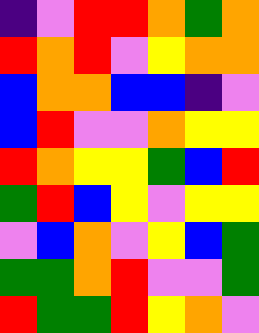[["indigo", "violet", "red", "red", "orange", "green", "orange"], ["red", "orange", "red", "violet", "yellow", "orange", "orange"], ["blue", "orange", "orange", "blue", "blue", "indigo", "violet"], ["blue", "red", "violet", "violet", "orange", "yellow", "yellow"], ["red", "orange", "yellow", "yellow", "green", "blue", "red"], ["green", "red", "blue", "yellow", "violet", "yellow", "yellow"], ["violet", "blue", "orange", "violet", "yellow", "blue", "green"], ["green", "green", "orange", "red", "violet", "violet", "green"], ["red", "green", "green", "red", "yellow", "orange", "violet"]]